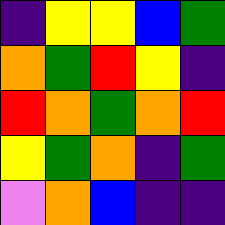[["indigo", "yellow", "yellow", "blue", "green"], ["orange", "green", "red", "yellow", "indigo"], ["red", "orange", "green", "orange", "red"], ["yellow", "green", "orange", "indigo", "green"], ["violet", "orange", "blue", "indigo", "indigo"]]